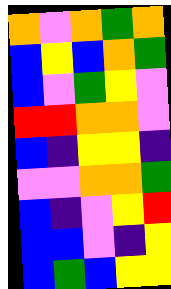[["orange", "violet", "orange", "green", "orange"], ["blue", "yellow", "blue", "orange", "green"], ["blue", "violet", "green", "yellow", "violet"], ["red", "red", "orange", "orange", "violet"], ["blue", "indigo", "yellow", "yellow", "indigo"], ["violet", "violet", "orange", "orange", "green"], ["blue", "indigo", "violet", "yellow", "red"], ["blue", "blue", "violet", "indigo", "yellow"], ["blue", "green", "blue", "yellow", "yellow"]]